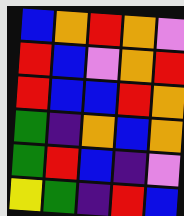[["blue", "orange", "red", "orange", "violet"], ["red", "blue", "violet", "orange", "red"], ["red", "blue", "blue", "red", "orange"], ["green", "indigo", "orange", "blue", "orange"], ["green", "red", "blue", "indigo", "violet"], ["yellow", "green", "indigo", "red", "blue"]]